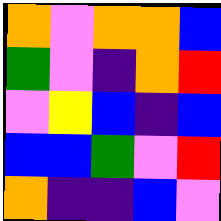[["orange", "violet", "orange", "orange", "blue"], ["green", "violet", "indigo", "orange", "red"], ["violet", "yellow", "blue", "indigo", "blue"], ["blue", "blue", "green", "violet", "red"], ["orange", "indigo", "indigo", "blue", "violet"]]